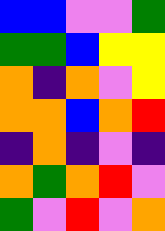[["blue", "blue", "violet", "violet", "green"], ["green", "green", "blue", "yellow", "yellow"], ["orange", "indigo", "orange", "violet", "yellow"], ["orange", "orange", "blue", "orange", "red"], ["indigo", "orange", "indigo", "violet", "indigo"], ["orange", "green", "orange", "red", "violet"], ["green", "violet", "red", "violet", "orange"]]